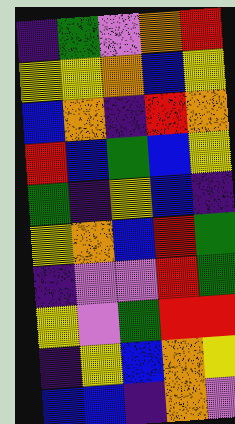[["indigo", "green", "violet", "orange", "red"], ["yellow", "yellow", "orange", "blue", "yellow"], ["blue", "orange", "indigo", "red", "orange"], ["red", "blue", "green", "blue", "yellow"], ["green", "indigo", "yellow", "blue", "indigo"], ["yellow", "orange", "blue", "red", "green"], ["indigo", "violet", "violet", "red", "green"], ["yellow", "violet", "green", "red", "red"], ["indigo", "yellow", "blue", "orange", "yellow"], ["blue", "blue", "indigo", "orange", "violet"]]